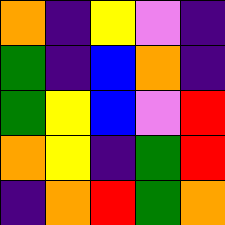[["orange", "indigo", "yellow", "violet", "indigo"], ["green", "indigo", "blue", "orange", "indigo"], ["green", "yellow", "blue", "violet", "red"], ["orange", "yellow", "indigo", "green", "red"], ["indigo", "orange", "red", "green", "orange"]]